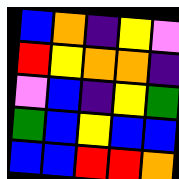[["blue", "orange", "indigo", "yellow", "violet"], ["red", "yellow", "orange", "orange", "indigo"], ["violet", "blue", "indigo", "yellow", "green"], ["green", "blue", "yellow", "blue", "blue"], ["blue", "blue", "red", "red", "orange"]]